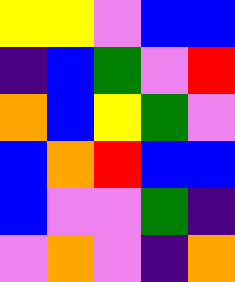[["yellow", "yellow", "violet", "blue", "blue"], ["indigo", "blue", "green", "violet", "red"], ["orange", "blue", "yellow", "green", "violet"], ["blue", "orange", "red", "blue", "blue"], ["blue", "violet", "violet", "green", "indigo"], ["violet", "orange", "violet", "indigo", "orange"]]